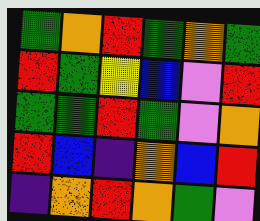[["green", "orange", "red", "green", "orange", "green"], ["red", "green", "yellow", "blue", "violet", "red"], ["green", "green", "red", "green", "violet", "orange"], ["red", "blue", "indigo", "orange", "blue", "red"], ["indigo", "orange", "red", "orange", "green", "violet"]]